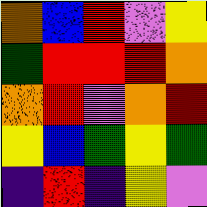[["orange", "blue", "red", "violet", "yellow"], ["green", "red", "red", "red", "orange"], ["orange", "red", "violet", "orange", "red"], ["yellow", "blue", "green", "yellow", "green"], ["indigo", "red", "indigo", "yellow", "violet"]]